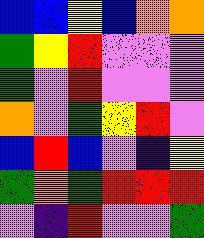[["blue", "blue", "yellow", "blue", "orange", "orange"], ["green", "yellow", "red", "violet", "violet", "violet"], ["green", "violet", "red", "violet", "violet", "violet"], ["orange", "violet", "green", "yellow", "red", "violet"], ["blue", "red", "blue", "violet", "indigo", "yellow"], ["green", "orange", "green", "red", "red", "red"], ["violet", "indigo", "red", "violet", "violet", "green"]]